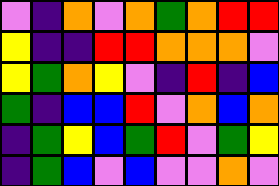[["violet", "indigo", "orange", "violet", "orange", "green", "orange", "red", "red"], ["yellow", "indigo", "indigo", "red", "red", "orange", "orange", "orange", "violet"], ["yellow", "green", "orange", "yellow", "violet", "indigo", "red", "indigo", "blue"], ["green", "indigo", "blue", "blue", "red", "violet", "orange", "blue", "orange"], ["indigo", "green", "yellow", "blue", "green", "red", "violet", "green", "yellow"], ["indigo", "green", "blue", "violet", "blue", "violet", "violet", "orange", "violet"]]